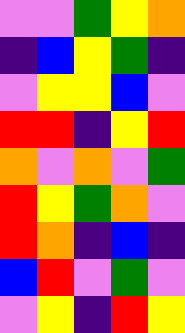[["violet", "violet", "green", "yellow", "orange"], ["indigo", "blue", "yellow", "green", "indigo"], ["violet", "yellow", "yellow", "blue", "violet"], ["red", "red", "indigo", "yellow", "red"], ["orange", "violet", "orange", "violet", "green"], ["red", "yellow", "green", "orange", "violet"], ["red", "orange", "indigo", "blue", "indigo"], ["blue", "red", "violet", "green", "violet"], ["violet", "yellow", "indigo", "red", "yellow"]]